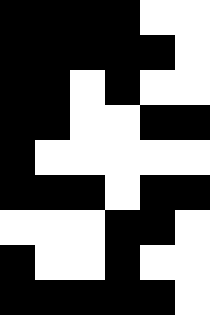[["black", "black", "black", "black", "white", "white"], ["black", "black", "black", "black", "black", "white"], ["black", "black", "white", "black", "white", "white"], ["black", "black", "white", "white", "black", "black"], ["black", "white", "white", "white", "white", "white"], ["black", "black", "black", "white", "black", "black"], ["white", "white", "white", "black", "black", "white"], ["black", "white", "white", "black", "white", "white"], ["black", "black", "black", "black", "black", "white"]]